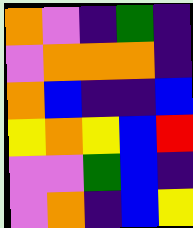[["orange", "violet", "indigo", "green", "indigo"], ["violet", "orange", "orange", "orange", "indigo"], ["orange", "blue", "indigo", "indigo", "blue"], ["yellow", "orange", "yellow", "blue", "red"], ["violet", "violet", "green", "blue", "indigo"], ["violet", "orange", "indigo", "blue", "yellow"]]